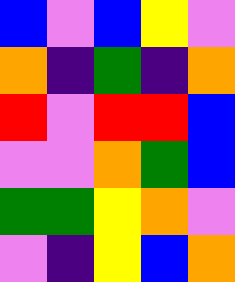[["blue", "violet", "blue", "yellow", "violet"], ["orange", "indigo", "green", "indigo", "orange"], ["red", "violet", "red", "red", "blue"], ["violet", "violet", "orange", "green", "blue"], ["green", "green", "yellow", "orange", "violet"], ["violet", "indigo", "yellow", "blue", "orange"]]